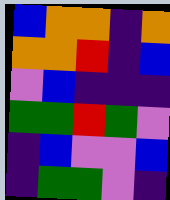[["blue", "orange", "orange", "indigo", "orange"], ["orange", "orange", "red", "indigo", "blue"], ["violet", "blue", "indigo", "indigo", "indigo"], ["green", "green", "red", "green", "violet"], ["indigo", "blue", "violet", "violet", "blue"], ["indigo", "green", "green", "violet", "indigo"]]